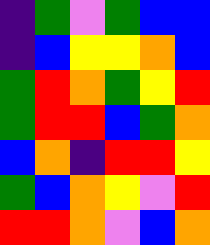[["indigo", "green", "violet", "green", "blue", "blue"], ["indigo", "blue", "yellow", "yellow", "orange", "blue"], ["green", "red", "orange", "green", "yellow", "red"], ["green", "red", "red", "blue", "green", "orange"], ["blue", "orange", "indigo", "red", "red", "yellow"], ["green", "blue", "orange", "yellow", "violet", "red"], ["red", "red", "orange", "violet", "blue", "orange"]]